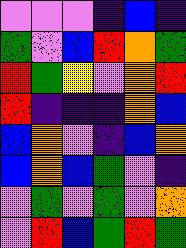[["violet", "violet", "violet", "indigo", "blue", "indigo"], ["green", "violet", "blue", "red", "orange", "green"], ["red", "green", "yellow", "violet", "orange", "red"], ["red", "indigo", "indigo", "indigo", "orange", "blue"], ["blue", "orange", "violet", "indigo", "blue", "orange"], ["blue", "orange", "blue", "green", "violet", "indigo"], ["violet", "green", "violet", "green", "violet", "orange"], ["violet", "red", "blue", "green", "red", "green"]]